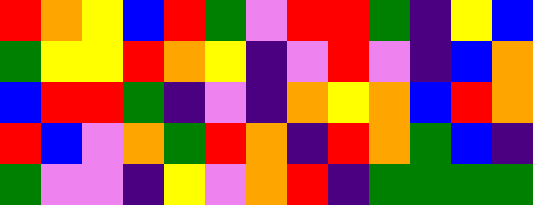[["red", "orange", "yellow", "blue", "red", "green", "violet", "red", "red", "green", "indigo", "yellow", "blue"], ["green", "yellow", "yellow", "red", "orange", "yellow", "indigo", "violet", "red", "violet", "indigo", "blue", "orange"], ["blue", "red", "red", "green", "indigo", "violet", "indigo", "orange", "yellow", "orange", "blue", "red", "orange"], ["red", "blue", "violet", "orange", "green", "red", "orange", "indigo", "red", "orange", "green", "blue", "indigo"], ["green", "violet", "violet", "indigo", "yellow", "violet", "orange", "red", "indigo", "green", "green", "green", "green"]]